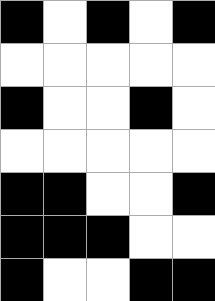[["black", "white", "black", "white", "black"], ["white", "white", "white", "white", "white"], ["black", "white", "white", "black", "white"], ["white", "white", "white", "white", "white"], ["black", "black", "white", "white", "black"], ["black", "black", "black", "white", "white"], ["black", "white", "white", "black", "black"]]